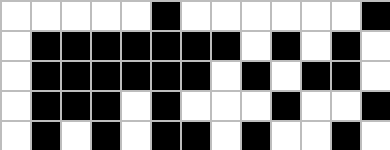[["white", "white", "white", "white", "white", "black", "white", "white", "white", "white", "white", "white", "black"], ["white", "black", "black", "black", "black", "black", "black", "black", "white", "black", "white", "black", "white"], ["white", "black", "black", "black", "black", "black", "black", "white", "black", "white", "black", "black", "white"], ["white", "black", "black", "black", "white", "black", "white", "white", "white", "black", "white", "white", "black"], ["white", "black", "white", "black", "white", "black", "black", "white", "black", "white", "white", "black", "white"]]